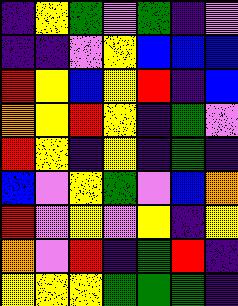[["indigo", "yellow", "green", "violet", "green", "indigo", "violet"], ["indigo", "indigo", "violet", "yellow", "blue", "blue", "blue"], ["red", "yellow", "blue", "yellow", "red", "indigo", "blue"], ["orange", "yellow", "red", "yellow", "indigo", "green", "violet"], ["red", "yellow", "indigo", "yellow", "indigo", "green", "indigo"], ["blue", "violet", "yellow", "green", "violet", "blue", "orange"], ["red", "violet", "yellow", "violet", "yellow", "indigo", "yellow"], ["orange", "violet", "red", "indigo", "green", "red", "indigo"], ["yellow", "yellow", "yellow", "green", "green", "green", "indigo"]]